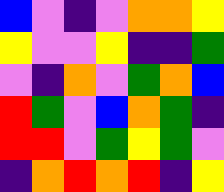[["blue", "violet", "indigo", "violet", "orange", "orange", "yellow"], ["yellow", "violet", "violet", "yellow", "indigo", "indigo", "green"], ["violet", "indigo", "orange", "violet", "green", "orange", "blue"], ["red", "green", "violet", "blue", "orange", "green", "indigo"], ["red", "red", "violet", "green", "yellow", "green", "violet"], ["indigo", "orange", "red", "orange", "red", "indigo", "yellow"]]